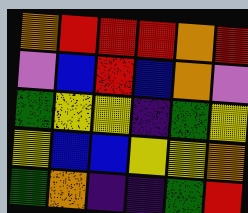[["orange", "red", "red", "red", "orange", "red"], ["violet", "blue", "red", "blue", "orange", "violet"], ["green", "yellow", "yellow", "indigo", "green", "yellow"], ["yellow", "blue", "blue", "yellow", "yellow", "orange"], ["green", "orange", "indigo", "indigo", "green", "red"]]